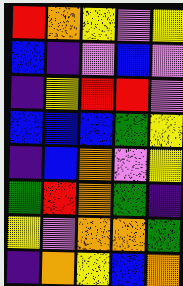[["red", "orange", "yellow", "violet", "yellow"], ["blue", "indigo", "violet", "blue", "violet"], ["indigo", "yellow", "red", "red", "violet"], ["blue", "blue", "blue", "green", "yellow"], ["indigo", "blue", "orange", "violet", "yellow"], ["green", "red", "orange", "green", "indigo"], ["yellow", "violet", "orange", "orange", "green"], ["indigo", "orange", "yellow", "blue", "orange"]]